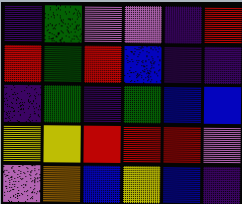[["indigo", "green", "violet", "violet", "indigo", "red"], ["red", "green", "red", "blue", "indigo", "indigo"], ["indigo", "green", "indigo", "green", "blue", "blue"], ["yellow", "yellow", "red", "red", "red", "violet"], ["violet", "orange", "blue", "yellow", "blue", "indigo"]]